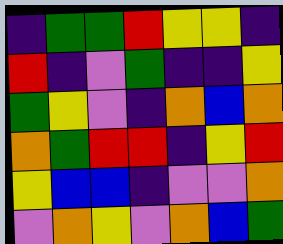[["indigo", "green", "green", "red", "yellow", "yellow", "indigo"], ["red", "indigo", "violet", "green", "indigo", "indigo", "yellow"], ["green", "yellow", "violet", "indigo", "orange", "blue", "orange"], ["orange", "green", "red", "red", "indigo", "yellow", "red"], ["yellow", "blue", "blue", "indigo", "violet", "violet", "orange"], ["violet", "orange", "yellow", "violet", "orange", "blue", "green"]]